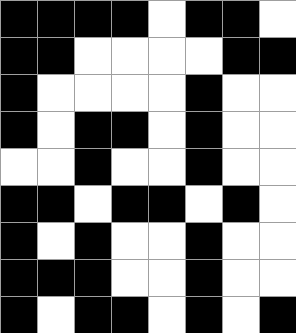[["black", "black", "black", "black", "white", "black", "black", "white"], ["black", "black", "white", "white", "white", "white", "black", "black"], ["black", "white", "white", "white", "white", "black", "white", "white"], ["black", "white", "black", "black", "white", "black", "white", "white"], ["white", "white", "black", "white", "white", "black", "white", "white"], ["black", "black", "white", "black", "black", "white", "black", "white"], ["black", "white", "black", "white", "white", "black", "white", "white"], ["black", "black", "black", "white", "white", "black", "white", "white"], ["black", "white", "black", "black", "white", "black", "white", "black"]]